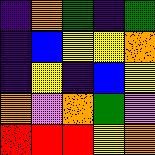[["indigo", "orange", "green", "indigo", "green"], ["indigo", "blue", "yellow", "yellow", "orange"], ["indigo", "yellow", "indigo", "blue", "yellow"], ["orange", "violet", "orange", "green", "violet"], ["red", "red", "red", "yellow", "orange"]]